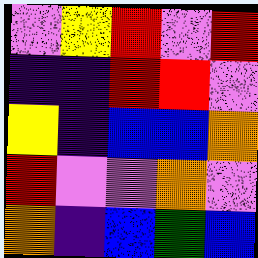[["violet", "yellow", "red", "violet", "red"], ["indigo", "indigo", "red", "red", "violet"], ["yellow", "indigo", "blue", "blue", "orange"], ["red", "violet", "violet", "orange", "violet"], ["orange", "indigo", "blue", "green", "blue"]]